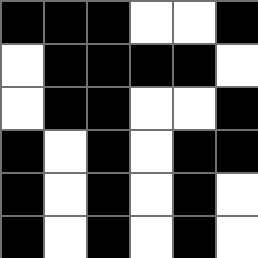[["black", "black", "black", "white", "white", "black"], ["white", "black", "black", "black", "black", "white"], ["white", "black", "black", "white", "white", "black"], ["black", "white", "black", "white", "black", "black"], ["black", "white", "black", "white", "black", "white"], ["black", "white", "black", "white", "black", "white"]]